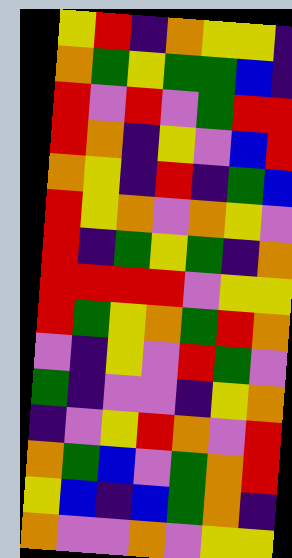[["yellow", "red", "indigo", "orange", "yellow", "yellow", "indigo"], ["orange", "green", "yellow", "green", "green", "blue", "indigo"], ["red", "violet", "red", "violet", "green", "red", "red"], ["red", "orange", "indigo", "yellow", "violet", "blue", "red"], ["orange", "yellow", "indigo", "red", "indigo", "green", "blue"], ["red", "yellow", "orange", "violet", "orange", "yellow", "violet"], ["red", "indigo", "green", "yellow", "green", "indigo", "orange"], ["red", "red", "red", "red", "violet", "yellow", "yellow"], ["red", "green", "yellow", "orange", "green", "red", "orange"], ["violet", "indigo", "yellow", "violet", "red", "green", "violet"], ["green", "indigo", "violet", "violet", "indigo", "yellow", "orange"], ["indigo", "violet", "yellow", "red", "orange", "violet", "red"], ["orange", "green", "blue", "violet", "green", "orange", "red"], ["yellow", "blue", "indigo", "blue", "green", "orange", "indigo"], ["orange", "violet", "violet", "orange", "violet", "yellow", "yellow"]]